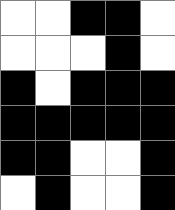[["white", "white", "black", "black", "white"], ["white", "white", "white", "black", "white"], ["black", "white", "black", "black", "black"], ["black", "black", "black", "black", "black"], ["black", "black", "white", "white", "black"], ["white", "black", "white", "white", "black"]]